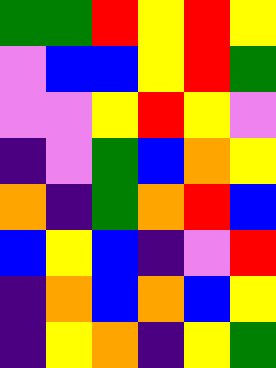[["green", "green", "red", "yellow", "red", "yellow"], ["violet", "blue", "blue", "yellow", "red", "green"], ["violet", "violet", "yellow", "red", "yellow", "violet"], ["indigo", "violet", "green", "blue", "orange", "yellow"], ["orange", "indigo", "green", "orange", "red", "blue"], ["blue", "yellow", "blue", "indigo", "violet", "red"], ["indigo", "orange", "blue", "orange", "blue", "yellow"], ["indigo", "yellow", "orange", "indigo", "yellow", "green"]]